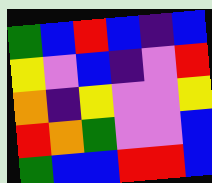[["green", "blue", "red", "blue", "indigo", "blue"], ["yellow", "violet", "blue", "indigo", "violet", "red"], ["orange", "indigo", "yellow", "violet", "violet", "yellow"], ["red", "orange", "green", "violet", "violet", "blue"], ["green", "blue", "blue", "red", "red", "blue"]]